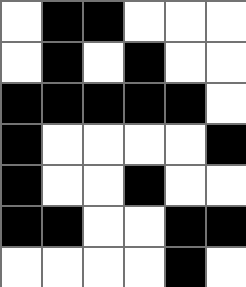[["white", "black", "black", "white", "white", "white"], ["white", "black", "white", "black", "white", "white"], ["black", "black", "black", "black", "black", "white"], ["black", "white", "white", "white", "white", "black"], ["black", "white", "white", "black", "white", "white"], ["black", "black", "white", "white", "black", "black"], ["white", "white", "white", "white", "black", "white"]]